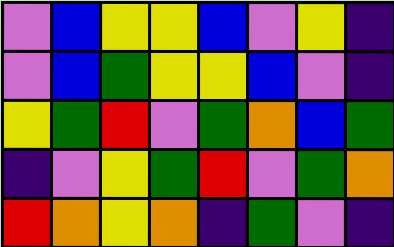[["violet", "blue", "yellow", "yellow", "blue", "violet", "yellow", "indigo"], ["violet", "blue", "green", "yellow", "yellow", "blue", "violet", "indigo"], ["yellow", "green", "red", "violet", "green", "orange", "blue", "green"], ["indigo", "violet", "yellow", "green", "red", "violet", "green", "orange"], ["red", "orange", "yellow", "orange", "indigo", "green", "violet", "indigo"]]